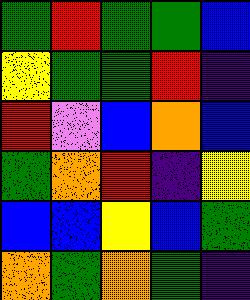[["green", "red", "green", "green", "blue"], ["yellow", "green", "green", "red", "indigo"], ["red", "violet", "blue", "orange", "blue"], ["green", "orange", "red", "indigo", "yellow"], ["blue", "blue", "yellow", "blue", "green"], ["orange", "green", "orange", "green", "indigo"]]